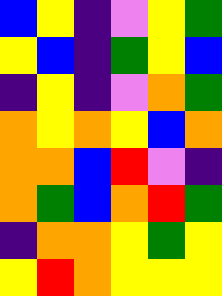[["blue", "yellow", "indigo", "violet", "yellow", "green"], ["yellow", "blue", "indigo", "green", "yellow", "blue"], ["indigo", "yellow", "indigo", "violet", "orange", "green"], ["orange", "yellow", "orange", "yellow", "blue", "orange"], ["orange", "orange", "blue", "red", "violet", "indigo"], ["orange", "green", "blue", "orange", "red", "green"], ["indigo", "orange", "orange", "yellow", "green", "yellow"], ["yellow", "red", "orange", "yellow", "yellow", "yellow"]]